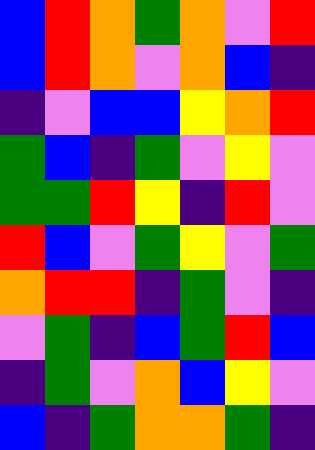[["blue", "red", "orange", "green", "orange", "violet", "red"], ["blue", "red", "orange", "violet", "orange", "blue", "indigo"], ["indigo", "violet", "blue", "blue", "yellow", "orange", "red"], ["green", "blue", "indigo", "green", "violet", "yellow", "violet"], ["green", "green", "red", "yellow", "indigo", "red", "violet"], ["red", "blue", "violet", "green", "yellow", "violet", "green"], ["orange", "red", "red", "indigo", "green", "violet", "indigo"], ["violet", "green", "indigo", "blue", "green", "red", "blue"], ["indigo", "green", "violet", "orange", "blue", "yellow", "violet"], ["blue", "indigo", "green", "orange", "orange", "green", "indigo"]]